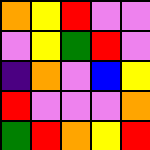[["orange", "yellow", "red", "violet", "violet"], ["violet", "yellow", "green", "red", "violet"], ["indigo", "orange", "violet", "blue", "yellow"], ["red", "violet", "violet", "violet", "orange"], ["green", "red", "orange", "yellow", "red"]]